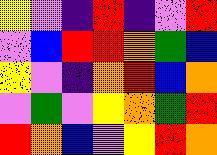[["yellow", "violet", "indigo", "red", "indigo", "violet", "red"], ["violet", "blue", "red", "red", "orange", "green", "blue"], ["yellow", "violet", "indigo", "orange", "red", "blue", "orange"], ["violet", "green", "violet", "yellow", "orange", "green", "red"], ["red", "orange", "blue", "violet", "yellow", "red", "orange"]]